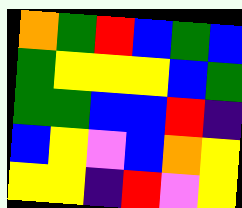[["orange", "green", "red", "blue", "green", "blue"], ["green", "yellow", "yellow", "yellow", "blue", "green"], ["green", "green", "blue", "blue", "red", "indigo"], ["blue", "yellow", "violet", "blue", "orange", "yellow"], ["yellow", "yellow", "indigo", "red", "violet", "yellow"]]